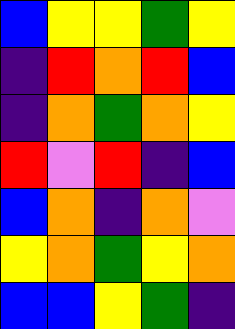[["blue", "yellow", "yellow", "green", "yellow"], ["indigo", "red", "orange", "red", "blue"], ["indigo", "orange", "green", "orange", "yellow"], ["red", "violet", "red", "indigo", "blue"], ["blue", "orange", "indigo", "orange", "violet"], ["yellow", "orange", "green", "yellow", "orange"], ["blue", "blue", "yellow", "green", "indigo"]]